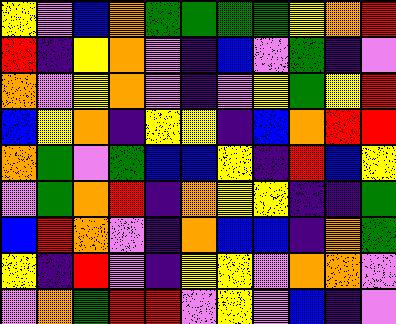[["yellow", "violet", "blue", "orange", "green", "green", "green", "green", "yellow", "orange", "red"], ["red", "indigo", "yellow", "orange", "violet", "indigo", "blue", "violet", "green", "indigo", "violet"], ["orange", "violet", "yellow", "orange", "violet", "indigo", "violet", "yellow", "green", "yellow", "red"], ["blue", "yellow", "orange", "indigo", "yellow", "yellow", "indigo", "blue", "orange", "red", "red"], ["orange", "green", "violet", "green", "blue", "blue", "yellow", "indigo", "red", "blue", "yellow"], ["violet", "green", "orange", "red", "indigo", "orange", "yellow", "yellow", "indigo", "indigo", "green"], ["blue", "red", "orange", "violet", "indigo", "orange", "blue", "blue", "indigo", "orange", "green"], ["yellow", "indigo", "red", "violet", "indigo", "yellow", "yellow", "violet", "orange", "orange", "violet"], ["violet", "orange", "green", "red", "red", "violet", "yellow", "violet", "blue", "indigo", "violet"]]